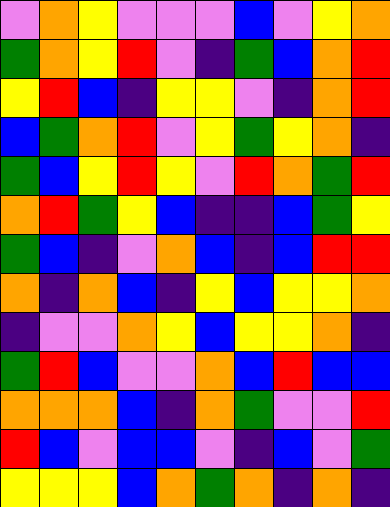[["violet", "orange", "yellow", "violet", "violet", "violet", "blue", "violet", "yellow", "orange"], ["green", "orange", "yellow", "red", "violet", "indigo", "green", "blue", "orange", "red"], ["yellow", "red", "blue", "indigo", "yellow", "yellow", "violet", "indigo", "orange", "red"], ["blue", "green", "orange", "red", "violet", "yellow", "green", "yellow", "orange", "indigo"], ["green", "blue", "yellow", "red", "yellow", "violet", "red", "orange", "green", "red"], ["orange", "red", "green", "yellow", "blue", "indigo", "indigo", "blue", "green", "yellow"], ["green", "blue", "indigo", "violet", "orange", "blue", "indigo", "blue", "red", "red"], ["orange", "indigo", "orange", "blue", "indigo", "yellow", "blue", "yellow", "yellow", "orange"], ["indigo", "violet", "violet", "orange", "yellow", "blue", "yellow", "yellow", "orange", "indigo"], ["green", "red", "blue", "violet", "violet", "orange", "blue", "red", "blue", "blue"], ["orange", "orange", "orange", "blue", "indigo", "orange", "green", "violet", "violet", "red"], ["red", "blue", "violet", "blue", "blue", "violet", "indigo", "blue", "violet", "green"], ["yellow", "yellow", "yellow", "blue", "orange", "green", "orange", "indigo", "orange", "indigo"]]